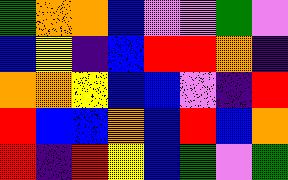[["green", "orange", "orange", "blue", "violet", "violet", "green", "violet"], ["blue", "yellow", "indigo", "blue", "red", "red", "orange", "indigo"], ["orange", "orange", "yellow", "blue", "blue", "violet", "indigo", "red"], ["red", "blue", "blue", "orange", "blue", "red", "blue", "orange"], ["red", "indigo", "red", "yellow", "blue", "green", "violet", "green"]]